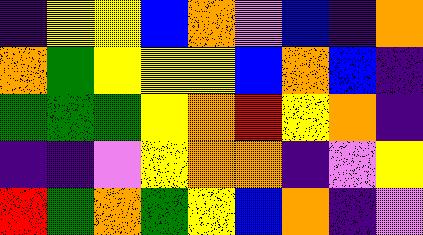[["indigo", "yellow", "yellow", "blue", "orange", "violet", "blue", "indigo", "orange"], ["orange", "green", "yellow", "yellow", "yellow", "blue", "orange", "blue", "indigo"], ["green", "green", "green", "yellow", "orange", "red", "yellow", "orange", "indigo"], ["indigo", "indigo", "violet", "yellow", "orange", "orange", "indigo", "violet", "yellow"], ["red", "green", "orange", "green", "yellow", "blue", "orange", "indigo", "violet"]]